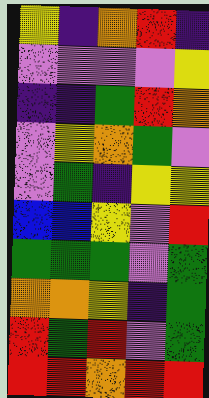[["yellow", "indigo", "orange", "red", "indigo"], ["violet", "violet", "violet", "violet", "yellow"], ["indigo", "indigo", "green", "red", "orange"], ["violet", "yellow", "orange", "green", "violet"], ["violet", "green", "indigo", "yellow", "yellow"], ["blue", "blue", "yellow", "violet", "red"], ["green", "green", "green", "violet", "green"], ["orange", "orange", "yellow", "indigo", "green"], ["red", "green", "red", "violet", "green"], ["red", "red", "orange", "red", "red"]]